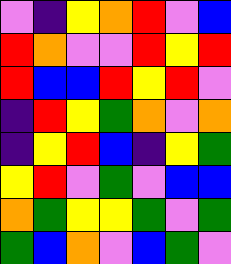[["violet", "indigo", "yellow", "orange", "red", "violet", "blue"], ["red", "orange", "violet", "violet", "red", "yellow", "red"], ["red", "blue", "blue", "red", "yellow", "red", "violet"], ["indigo", "red", "yellow", "green", "orange", "violet", "orange"], ["indigo", "yellow", "red", "blue", "indigo", "yellow", "green"], ["yellow", "red", "violet", "green", "violet", "blue", "blue"], ["orange", "green", "yellow", "yellow", "green", "violet", "green"], ["green", "blue", "orange", "violet", "blue", "green", "violet"]]